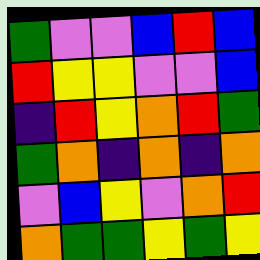[["green", "violet", "violet", "blue", "red", "blue"], ["red", "yellow", "yellow", "violet", "violet", "blue"], ["indigo", "red", "yellow", "orange", "red", "green"], ["green", "orange", "indigo", "orange", "indigo", "orange"], ["violet", "blue", "yellow", "violet", "orange", "red"], ["orange", "green", "green", "yellow", "green", "yellow"]]